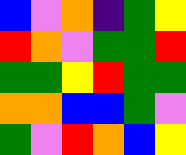[["blue", "violet", "orange", "indigo", "green", "yellow"], ["red", "orange", "violet", "green", "green", "red"], ["green", "green", "yellow", "red", "green", "green"], ["orange", "orange", "blue", "blue", "green", "violet"], ["green", "violet", "red", "orange", "blue", "yellow"]]